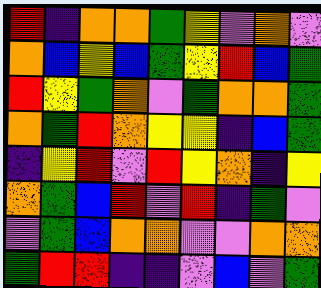[["red", "indigo", "orange", "orange", "green", "yellow", "violet", "orange", "violet"], ["orange", "blue", "yellow", "blue", "green", "yellow", "red", "blue", "green"], ["red", "yellow", "green", "orange", "violet", "green", "orange", "orange", "green"], ["orange", "green", "red", "orange", "yellow", "yellow", "indigo", "blue", "green"], ["indigo", "yellow", "red", "violet", "red", "yellow", "orange", "indigo", "yellow"], ["orange", "green", "blue", "red", "violet", "red", "indigo", "green", "violet"], ["violet", "green", "blue", "orange", "orange", "violet", "violet", "orange", "orange"], ["green", "red", "red", "indigo", "indigo", "violet", "blue", "violet", "green"]]